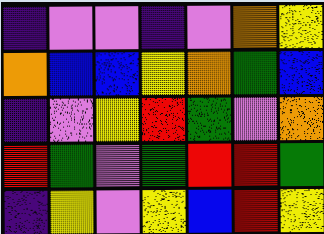[["indigo", "violet", "violet", "indigo", "violet", "orange", "yellow"], ["orange", "blue", "blue", "yellow", "orange", "green", "blue"], ["indigo", "violet", "yellow", "red", "green", "violet", "orange"], ["red", "green", "violet", "green", "red", "red", "green"], ["indigo", "yellow", "violet", "yellow", "blue", "red", "yellow"]]